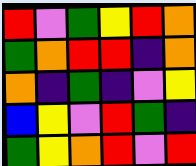[["red", "violet", "green", "yellow", "red", "orange"], ["green", "orange", "red", "red", "indigo", "orange"], ["orange", "indigo", "green", "indigo", "violet", "yellow"], ["blue", "yellow", "violet", "red", "green", "indigo"], ["green", "yellow", "orange", "red", "violet", "red"]]